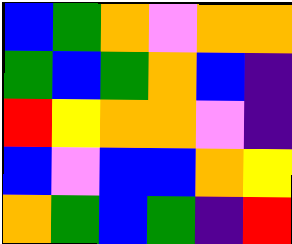[["blue", "green", "orange", "violet", "orange", "orange"], ["green", "blue", "green", "orange", "blue", "indigo"], ["red", "yellow", "orange", "orange", "violet", "indigo"], ["blue", "violet", "blue", "blue", "orange", "yellow"], ["orange", "green", "blue", "green", "indigo", "red"]]